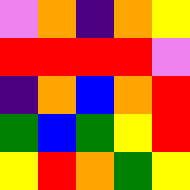[["violet", "orange", "indigo", "orange", "yellow"], ["red", "red", "red", "red", "violet"], ["indigo", "orange", "blue", "orange", "red"], ["green", "blue", "green", "yellow", "red"], ["yellow", "red", "orange", "green", "yellow"]]